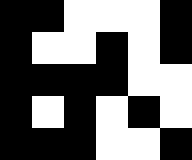[["black", "black", "white", "white", "white", "black"], ["black", "white", "white", "black", "white", "black"], ["black", "black", "black", "black", "white", "white"], ["black", "white", "black", "white", "black", "white"], ["black", "black", "black", "white", "white", "black"]]